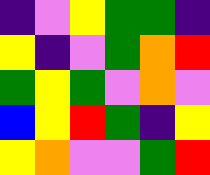[["indigo", "violet", "yellow", "green", "green", "indigo"], ["yellow", "indigo", "violet", "green", "orange", "red"], ["green", "yellow", "green", "violet", "orange", "violet"], ["blue", "yellow", "red", "green", "indigo", "yellow"], ["yellow", "orange", "violet", "violet", "green", "red"]]